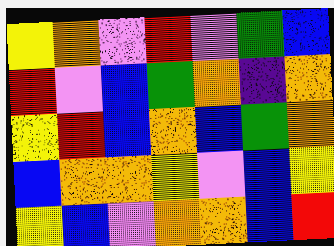[["yellow", "orange", "violet", "red", "violet", "green", "blue"], ["red", "violet", "blue", "green", "orange", "indigo", "orange"], ["yellow", "red", "blue", "orange", "blue", "green", "orange"], ["blue", "orange", "orange", "yellow", "violet", "blue", "yellow"], ["yellow", "blue", "violet", "orange", "orange", "blue", "red"]]